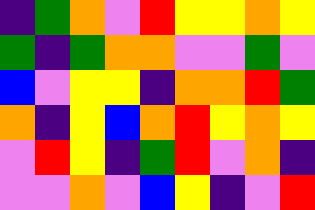[["indigo", "green", "orange", "violet", "red", "yellow", "yellow", "orange", "yellow"], ["green", "indigo", "green", "orange", "orange", "violet", "violet", "green", "violet"], ["blue", "violet", "yellow", "yellow", "indigo", "orange", "orange", "red", "green"], ["orange", "indigo", "yellow", "blue", "orange", "red", "yellow", "orange", "yellow"], ["violet", "red", "yellow", "indigo", "green", "red", "violet", "orange", "indigo"], ["violet", "violet", "orange", "violet", "blue", "yellow", "indigo", "violet", "red"]]